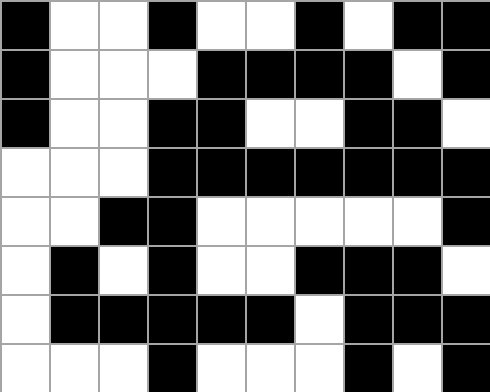[["black", "white", "white", "black", "white", "white", "black", "white", "black", "black"], ["black", "white", "white", "white", "black", "black", "black", "black", "white", "black"], ["black", "white", "white", "black", "black", "white", "white", "black", "black", "white"], ["white", "white", "white", "black", "black", "black", "black", "black", "black", "black"], ["white", "white", "black", "black", "white", "white", "white", "white", "white", "black"], ["white", "black", "white", "black", "white", "white", "black", "black", "black", "white"], ["white", "black", "black", "black", "black", "black", "white", "black", "black", "black"], ["white", "white", "white", "black", "white", "white", "white", "black", "white", "black"]]